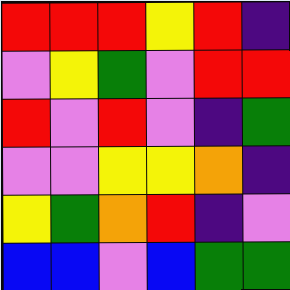[["red", "red", "red", "yellow", "red", "indigo"], ["violet", "yellow", "green", "violet", "red", "red"], ["red", "violet", "red", "violet", "indigo", "green"], ["violet", "violet", "yellow", "yellow", "orange", "indigo"], ["yellow", "green", "orange", "red", "indigo", "violet"], ["blue", "blue", "violet", "blue", "green", "green"]]